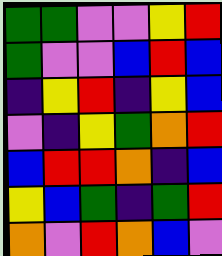[["green", "green", "violet", "violet", "yellow", "red"], ["green", "violet", "violet", "blue", "red", "blue"], ["indigo", "yellow", "red", "indigo", "yellow", "blue"], ["violet", "indigo", "yellow", "green", "orange", "red"], ["blue", "red", "red", "orange", "indigo", "blue"], ["yellow", "blue", "green", "indigo", "green", "red"], ["orange", "violet", "red", "orange", "blue", "violet"]]